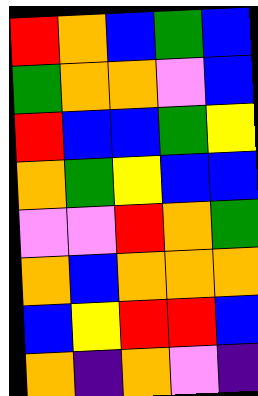[["red", "orange", "blue", "green", "blue"], ["green", "orange", "orange", "violet", "blue"], ["red", "blue", "blue", "green", "yellow"], ["orange", "green", "yellow", "blue", "blue"], ["violet", "violet", "red", "orange", "green"], ["orange", "blue", "orange", "orange", "orange"], ["blue", "yellow", "red", "red", "blue"], ["orange", "indigo", "orange", "violet", "indigo"]]